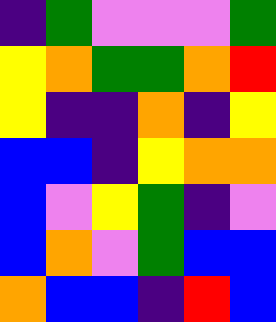[["indigo", "green", "violet", "violet", "violet", "green"], ["yellow", "orange", "green", "green", "orange", "red"], ["yellow", "indigo", "indigo", "orange", "indigo", "yellow"], ["blue", "blue", "indigo", "yellow", "orange", "orange"], ["blue", "violet", "yellow", "green", "indigo", "violet"], ["blue", "orange", "violet", "green", "blue", "blue"], ["orange", "blue", "blue", "indigo", "red", "blue"]]